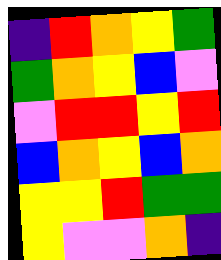[["indigo", "red", "orange", "yellow", "green"], ["green", "orange", "yellow", "blue", "violet"], ["violet", "red", "red", "yellow", "red"], ["blue", "orange", "yellow", "blue", "orange"], ["yellow", "yellow", "red", "green", "green"], ["yellow", "violet", "violet", "orange", "indigo"]]